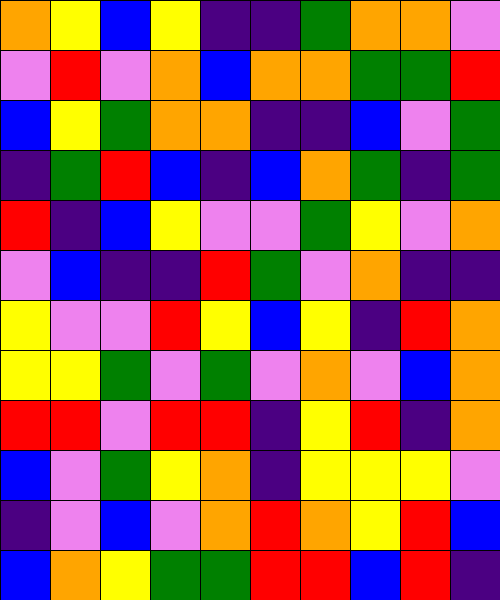[["orange", "yellow", "blue", "yellow", "indigo", "indigo", "green", "orange", "orange", "violet"], ["violet", "red", "violet", "orange", "blue", "orange", "orange", "green", "green", "red"], ["blue", "yellow", "green", "orange", "orange", "indigo", "indigo", "blue", "violet", "green"], ["indigo", "green", "red", "blue", "indigo", "blue", "orange", "green", "indigo", "green"], ["red", "indigo", "blue", "yellow", "violet", "violet", "green", "yellow", "violet", "orange"], ["violet", "blue", "indigo", "indigo", "red", "green", "violet", "orange", "indigo", "indigo"], ["yellow", "violet", "violet", "red", "yellow", "blue", "yellow", "indigo", "red", "orange"], ["yellow", "yellow", "green", "violet", "green", "violet", "orange", "violet", "blue", "orange"], ["red", "red", "violet", "red", "red", "indigo", "yellow", "red", "indigo", "orange"], ["blue", "violet", "green", "yellow", "orange", "indigo", "yellow", "yellow", "yellow", "violet"], ["indigo", "violet", "blue", "violet", "orange", "red", "orange", "yellow", "red", "blue"], ["blue", "orange", "yellow", "green", "green", "red", "red", "blue", "red", "indigo"]]